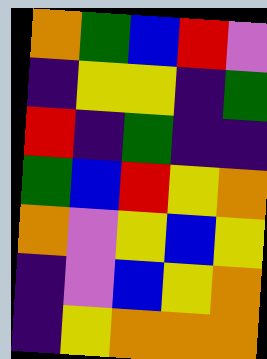[["orange", "green", "blue", "red", "violet"], ["indigo", "yellow", "yellow", "indigo", "green"], ["red", "indigo", "green", "indigo", "indigo"], ["green", "blue", "red", "yellow", "orange"], ["orange", "violet", "yellow", "blue", "yellow"], ["indigo", "violet", "blue", "yellow", "orange"], ["indigo", "yellow", "orange", "orange", "orange"]]